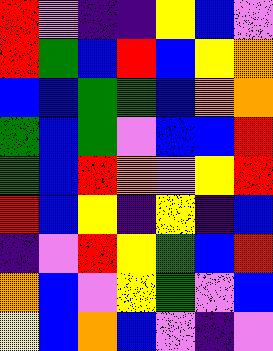[["red", "violet", "indigo", "indigo", "yellow", "blue", "violet"], ["red", "green", "blue", "red", "blue", "yellow", "orange"], ["blue", "blue", "green", "green", "blue", "orange", "orange"], ["green", "blue", "green", "violet", "blue", "blue", "red"], ["green", "blue", "red", "orange", "violet", "yellow", "red"], ["red", "blue", "yellow", "indigo", "yellow", "indigo", "blue"], ["indigo", "violet", "red", "yellow", "green", "blue", "red"], ["orange", "blue", "violet", "yellow", "green", "violet", "blue"], ["yellow", "blue", "orange", "blue", "violet", "indigo", "violet"]]